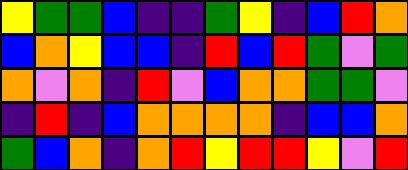[["yellow", "green", "green", "blue", "indigo", "indigo", "green", "yellow", "indigo", "blue", "red", "orange"], ["blue", "orange", "yellow", "blue", "blue", "indigo", "red", "blue", "red", "green", "violet", "green"], ["orange", "violet", "orange", "indigo", "red", "violet", "blue", "orange", "orange", "green", "green", "violet"], ["indigo", "red", "indigo", "blue", "orange", "orange", "orange", "orange", "indigo", "blue", "blue", "orange"], ["green", "blue", "orange", "indigo", "orange", "red", "yellow", "red", "red", "yellow", "violet", "red"]]